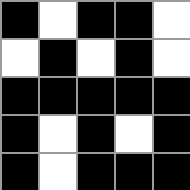[["black", "white", "black", "black", "white"], ["white", "black", "white", "black", "white"], ["black", "black", "black", "black", "black"], ["black", "white", "black", "white", "black"], ["black", "white", "black", "black", "black"]]